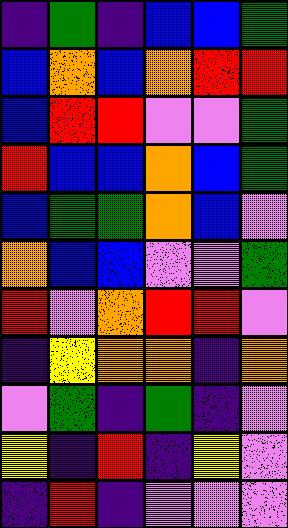[["indigo", "green", "indigo", "blue", "blue", "green"], ["blue", "orange", "blue", "orange", "red", "red"], ["blue", "red", "red", "violet", "violet", "green"], ["red", "blue", "blue", "orange", "blue", "green"], ["blue", "green", "green", "orange", "blue", "violet"], ["orange", "blue", "blue", "violet", "violet", "green"], ["red", "violet", "orange", "red", "red", "violet"], ["indigo", "yellow", "orange", "orange", "indigo", "orange"], ["violet", "green", "indigo", "green", "indigo", "violet"], ["yellow", "indigo", "red", "indigo", "yellow", "violet"], ["indigo", "red", "indigo", "violet", "violet", "violet"]]